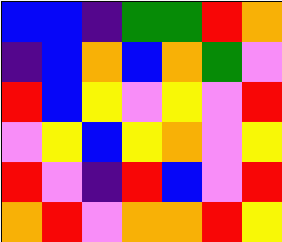[["blue", "blue", "indigo", "green", "green", "red", "orange"], ["indigo", "blue", "orange", "blue", "orange", "green", "violet"], ["red", "blue", "yellow", "violet", "yellow", "violet", "red"], ["violet", "yellow", "blue", "yellow", "orange", "violet", "yellow"], ["red", "violet", "indigo", "red", "blue", "violet", "red"], ["orange", "red", "violet", "orange", "orange", "red", "yellow"]]